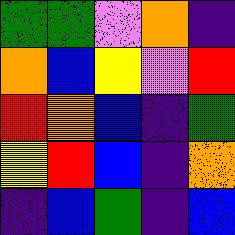[["green", "green", "violet", "orange", "indigo"], ["orange", "blue", "yellow", "violet", "red"], ["red", "orange", "blue", "indigo", "green"], ["yellow", "red", "blue", "indigo", "orange"], ["indigo", "blue", "green", "indigo", "blue"]]